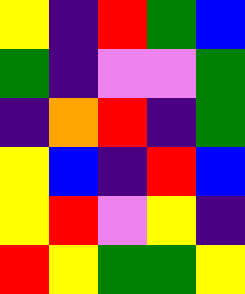[["yellow", "indigo", "red", "green", "blue"], ["green", "indigo", "violet", "violet", "green"], ["indigo", "orange", "red", "indigo", "green"], ["yellow", "blue", "indigo", "red", "blue"], ["yellow", "red", "violet", "yellow", "indigo"], ["red", "yellow", "green", "green", "yellow"]]